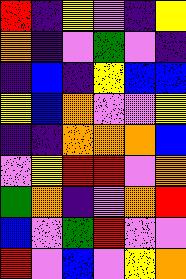[["red", "indigo", "yellow", "violet", "indigo", "yellow"], ["orange", "indigo", "violet", "green", "violet", "indigo"], ["indigo", "blue", "indigo", "yellow", "blue", "blue"], ["yellow", "blue", "orange", "violet", "violet", "yellow"], ["indigo", "indigo", "orange", "orange", "orange", "blue"], ["violet", "yellow", "red", "red", "violet", "orange"], ["green", "orange", "indigo", "violet", "orange", "red"], ["blue", "violet", "green", "red", "violet", "violet"], ["red", "violet", "blue", "violet", "yellow", "orange"]]